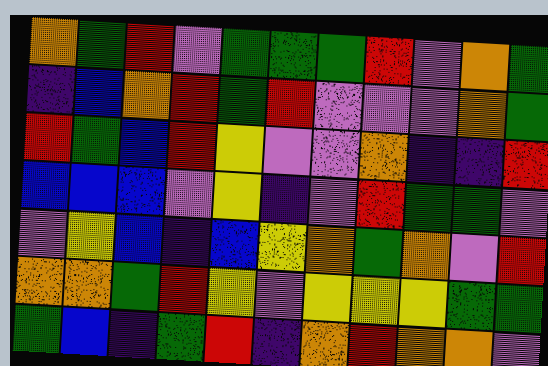[["orange", "green", "red", "violet", "green", "green", "green", "red", "violet", "orange", "green"], ["indigo", "blue", "orange", "red", "green", "red", "violet", "violet", "violet", "orange", "green"], ["red", "green", "blue", "red", "yellow", "violet", "violet", "orange", "indigo", "indigo", "red"], ["blue", "blue", "blue", "violet", "yellow", "indigo", "violet", "red", "green", "green", "violet"], ["violet", "yellow", "blue", "indigo", "blue", "yellow", "orange", "green", "orange", "violet", "red"], ["orange", "orange", "green", "red", "yellow", "violet", "yellow", "yellow", "yellow", "green", "green"], ["green", "blue", "indigo", "green", "red", "indigo", "orange", "red", "orange", "orange", "violet"]]